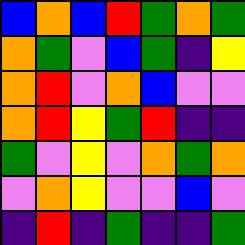[["blue", "orange", "blue", "red", "green", "orange", "green"], ["orange", "green", "violet", "blue", "green", "indigo", "yellow"], ["orange", "red", "violet", "orange", "blue", "violet", "violet"], ["orange", "red", "yellow", "green", "red", "indigo", "indigo"], ["green", "violet", "yellow", "violet", "orange", "green", "orange"], ["violet", "orange", "yellow", "violet", "violet", "blue", "violet"], ["indigo", "red", "indigo", "green", "indigo", "indigo", "green"]]